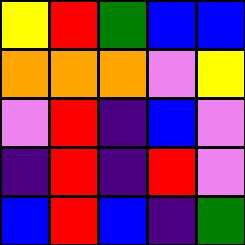[["yellow", "red", "green", "blue", "blue"], ["orange", "orange", "orange", "violet", "yellow"], ["violet", "red", "indigo", "blue", "violet"], ["indigo", "red", "indigo", "red", "violet"], ["blue", "red", "blue", "indigo", "green"]]